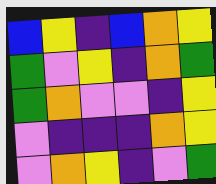[["blue", "yellow", "indigo", "blue", "orange", "yellow"], ["green", "violet", "yellow", "indigo", "orange", "green"], ["green", "orange", "violet", "violet", "indigo", "yellow"], ["violet", "indigo", "indigo", "indigo", "orange", "yellow"], ["violet", "orange", "yellow", "indigo", "violet", "green"]]